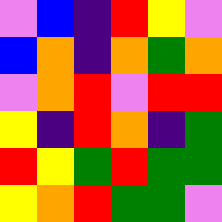[["violet", "blue", "indigo", "red", "yellow", "violet"], ["blue", "orange", "indigo", "orange", "green", "orange"], ["violet", "orange", "red", "violet", "red", "red"], ["yellow", "indigo", "red", "orange", "indigo", "green"], ["red", "yellow", "green", "red", "green", "green"], ["yellow", "orange", "red", "green", "green", "violet"]]